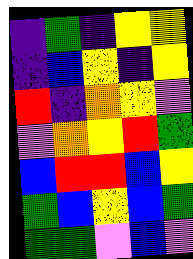[["indigo", "green", "indigo", "yellow", "yellow"], ["indigo", "blue", "yellow", "indigo", "yellow"], ["red", "indigo", "orange", "yellow", "violet"], ["violet", "orange", "yellow", "red", "green"], ["blue", "red", "red", "blue", "yellow"], ["green", "blue", "yellow", "blue", "green"], ["green", "green", "violet", "blue", "violet"]]